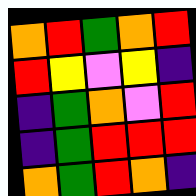[["orange", "red", "green", "orange", "red"], ["red", "yellow", "violet", "yellow", "indigo"], ["indigo", "green", "orange", "violet", "red"], ["indigo", "green", "red", "red", "red"], ["orange", "green", "red", "orange", "indigo"]]